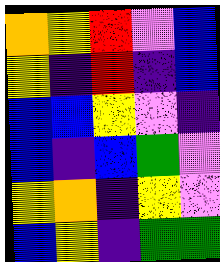[["orange", "yellow", "red", "violet", "blue"], ["yellow", "indigo", "red", "indigo", "blue"], ["blue", "blue", "yellow", "violet", "indigo"], ["blue", "indigo", "blue", "green", "violet"], ["yellow", "orange", "indigo", "yellow", "violet"], ["blue", "yellow", "indigo", "green", "green"]]